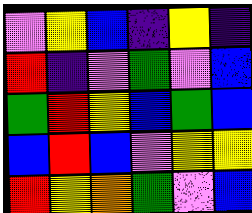[["violet", "yellow", "blue", "indigo", "yellow", "indigo"], ["red", "indigo", "violet", "green", "violet", "blue"], ["green", "red", "yellow", "blue", "green", "blue"], ["blue", "red", "blue", "violet", "yellow", "yellow"], ["red", "yellow", "orange", "green", "violet", "blue"]]